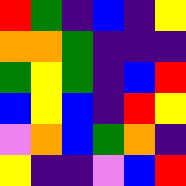[["red", "green", "indigo", "blue", "indigo", "yellow"], ["orange", "orange", "green", "indigo", "indigo", "indigo"], ["green", "yellow", "green", "indigo", "blue", "red"], ["blue", "yellow", "blue", "indigo", "red", "yellow"], ["violet", "orange", "blue", "green", "orange", "indigo"], ["yellow", "indigo", "indigo", "violet", "blue", "red"]]